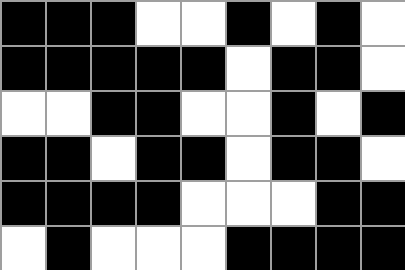[["black", "black", "black", "white", "white", "black", "white", "black", "white"], ["black", "black", "black", "black", "black", "white", "black", "black", "white"], ["white", "white", "black", "black", "white", "white", "black", "white", "black"], ["black", "black", "white", "black", "black", "white", "black", "black", "white"], ["black", "black", "black", "black", "white", "white", "white", "black", "black"], ["white", "black", "white", "white", "white", "black", "black", "black", "black"]]